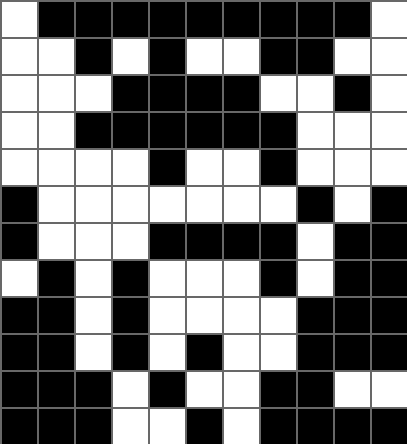[["white", "black", "black", "black", "black", "black", "black", "black", "black", "black", "white"], ["white", "white", "black", "white", "black", "white", "white", "black", "black", "white", "white"], ["white", "white", "white", "black", "black", "black", "black", "white", "white", "black", "white"], ["white", "white", "black", "black", "black", "black", "black", "black", "white", "white", "white"], ["white", "white", "white", "white", "black", "white", "white", "black", "white", "white", "white"], ["black", "white", "white", "white", "white", "white", "white", "white", "black", "white", "black"], ["black", "white", "white", "white", "black", "black", "black", "black", "white", "black", "black"], ["white", "black", "white", "black", "white", "white", "white", "black", "white", "black", "black"], ["black", "black", "white", "black", "white", "white", "white", "white", "black", "black", "black"], ["black", "black", "white", "black", "white", "black", "white", "white", "black", "black", "black"], ["black", "black", "black", "white", "black", "white", "white", "black", "black", "white", "white"], ["black", "black", "black", "white", "white", "black", "white", "black", "black", "black", "black"]]